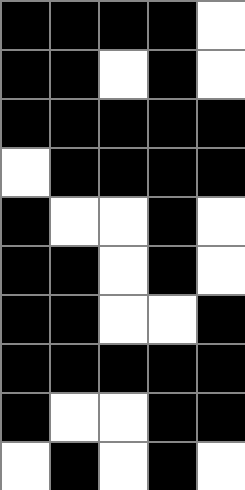[["black", "black", "black", "black", "white"], ["black", "black", "white", "black", "white"], ["black", "black", "black", "black", "black"], ["white", "black", "black", "black", "black"], ["black", "white", "white", "black", "white"], ["black", "black", "white", "black", "white"], ["black", "black", "white", "white", "black"], ["black", "black", "black", "black", "black"], ["black", "white", "white", "black", "black"], ["white", "black", "white", "black", "white"]]